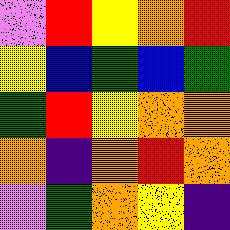[["violet", "red", "yellow", "orange", "red"], ["yellow", "blue", "green", "blue", "green"], ["green", "red", "yellow", "orange", "orange"], ["orange", "indigo", "orange", "red", "orange"], ["violet", "green", "orange", "yellow", "indigo"]]